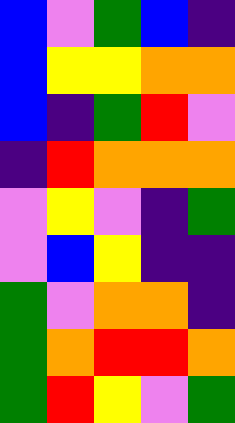[["blue", "violet", "green", "blue", "indigo"], ["blue", "yellow", "yellow", "orange", "orange"], ["blue", "indigo", "green", "red", "violet"], ["indigo", "red", "orange", "orange", "orange"], ["violet", "yellow", "violet", "indigo", "green"], ["violet", "blue", "yellow", "indigo", "indigo"], ["green", "violet", "orange", "orange", "indigo"], ["green", "orange", "red", "red", "orange"], ["green", "red", "yellow", "violet", "green"]]